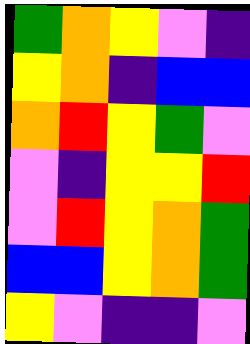[["green", "orange", "yellow", "violet", "indigo"], ["yellow", "orange", "indigo", "blue", "blue"], ["orange", "red", "yellow", "green", "violet"], ["violet", "indigo", "yellow", "yellow", "red"], ["violet", "red", "yellow", "orange", "green"], ["blue", "blue", "yellow", "orange", "green"], ["yellow", "violet", "indigo", "indigo", "violet"]]